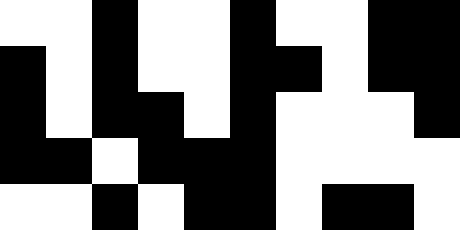[["white", "white", "black", "white", "white", "black", "white", "white", "black", "black"], ["black", "white", "black", "white", "white", "black", "black", "white", "black", "black"], ["black", "white", "black", "black", "white", "black", "white", "white", "white", "black"], ["black", "black", "white", "black", "black", "black", "white", "white", "white", "white"], ["white", "white", "black", "white", "black", "black", "white", "black", "black", "white"]]